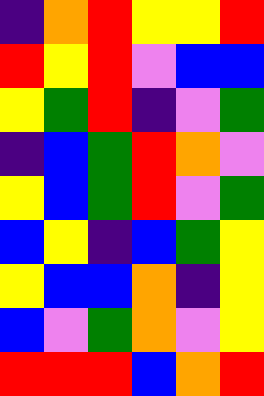[["indigo", "orange", "red", "yellow", "yellow", "red"], ["red", "yellow", "red", "violet", "blue", "blue"], ["yellow", "green", "red", "indigo", "violet", "green"], ["indigo", "blue", "green", "red", "orange", "violet"], ["yellow", "blue", "green", "red", "violet", "green"], ["blue", "yellow", "indigo", "blue", "green", "yellow"], ["yellow", "blue", "blue", "orange", "indigo", "yellow"], ["blue", "violet", "green", "orange", "violet", "yellow"], ["red", "red", "red", "blue", "orange", "red"]]